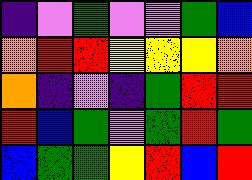[["indigo", "violet", "green", "violet", "violet", "green", "blue"], ["orange", "red", "red", "yellow", "yellow", "yellow", "orange"], ["orange", "indigo", "violet", "indigo", "green", "red", "red"], ["red", "blue", "green", "violet", "green", "red", "green"], ["blue", "green", "green", "yellow", "red", "blue", "red"]]